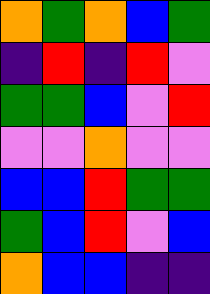[["orange", "green", "orange", "blue", "green"], ["indigo", "red", "indigo", "red", "violet"], ["green", "green", "blue", "violet", "red"], ["violet", "violet", "orange", "violet", "violet"], ["blue", "blue", "red", "green", "green"], ["green", "blue", "red", "violet", "blue"], ["orange", "blue", "blue", "indigo", "indigo"]]